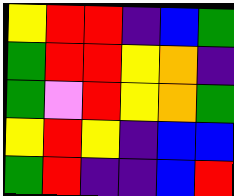[["yellow", "red", "red", "indigo", "blue", "green"], ["green", "red", "red", "yellow", "orange", "indigo"], ["green", "violet", "red", "yellow", "orange", "green"], ["yellow", "red", "yellow", "indigo", "blue", "blue"], ["green", "red", "indigo", "indigo", "blue", "red"]]